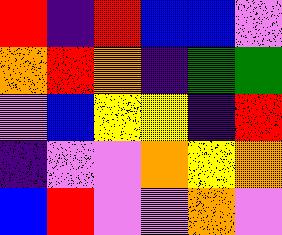[["red", "indigo", "red", "blue", "blue", "violet"], ["orange", "red", "orange", "indigo", "green", "green"], ["violet", "blue", "yellow", "yellow", "indigo", "red"], ["indigo", "violet", "violet", "orange", "yellow", "orange"], ["blue", "red", "violet", "violet", "orange", "violet"]]